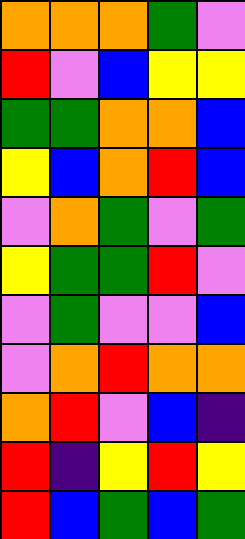[["orange", "orange", "orange", "green", "violet"], ["red", "violet", "blue", "yellow", "yellow"], ["green", "green", "orange", "orange", "blue"], ["yellow", "blue", "orange", "red", "blue"], ["violet", "orange", "green", "violet", "green"], ["yellow", "green", "green", "red", "violet"], ["violet", "green", "violet", "violet", "blue"], ["violet", "orange", "red", "orange", "orange"], ["orange", "red", "violet", "blue", "indigo"], ["red", "indigo", "yellow", "red", "yellow"], ["red", "blue", "green", "blue", "green"]]